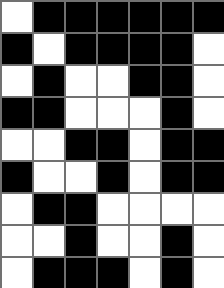[["white", "black", "black", "black", "black", "black", "black"], ["black", "white", "black", "black", "black", "black", "white"], ["white", "black", "white", "white", "black", "black", "white"], ["black", "black", "white", "white", "white", "black", "white"], ["white", "white", "black", "black", "white", "black", "black"], ["black", "white", "white", "black", "white", "black", "black"], ["white", "black", "black", "white", "white", "white", "white"], ["white", "white", "black", "white", "white", "black", "white"], ["white", "black", "black", "black", "white", "black", "white"]]